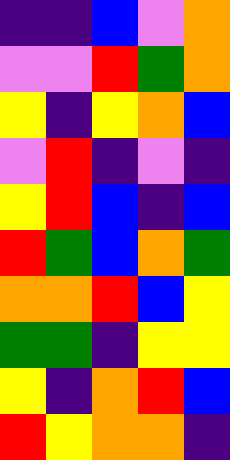[["indigo", "indigo", "blue", "violet", "orange"], ["violet", "violet", "red", "green", "orange"], ["yellow", "indigo", "yellow", "orange", "blue"], ["violet", "red", "indigo", "violet", "indigo"], ["yellow", "red", "blue", "indigo", "blue"], ["red", "green", "blue", "orange", "green"], ["orange", "orange", "red", "blue", "yellow"], ["green", "green", "indigo", "yellow", "yellow"], ["yellow", "indigo", "orange", "red", "blue"], ["red", "yellow", "orange", "orange", "indigo"]]